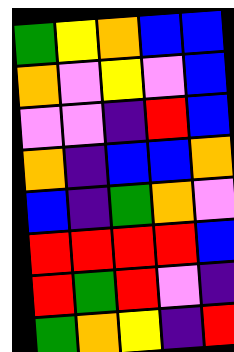[["green", "yellow", "orange", "blue", "blue"], ["orange", "violet", "yellow", "violet", "blue"], ["violet", "violet", "indigo", "red", "blue"], ["orange", "indigo", "blue", "blue", "orange"], ["blue", "indigo", "green", "orange", "violet"], ["red", "red", "red", "red", "blue"], ["red", "green", "red", "violet", "indigo"], ["green", "orange", "yellow", "indigo", "red"]]